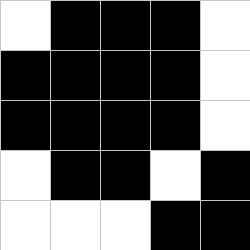[["white", "black", "black", "black", "white"], ["black", "black", "black", "black", "white"], ["black", "black", "black", "black", "white"], ["white", "black", "black", "white", "black"], ["white", "white", "white", "black", "black"]]